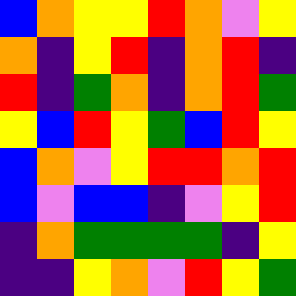[["blue", "orange", "yellow", "yellow", "red", "orange", "violet", "yellow"], ["orange", "indigo", "yellow", "red", "indigo", "orange", "red", "indigo"], ["red", "indigo", "green", "orange", "indigo", "orange", "red", "green"], ["yellow", "blue", "red", "yellow", "green", "blue", "red", "yellow"], ["blue", "orange", "violet", "yellow", "red", "red", "orange", "red"], ["blue", "violet", "blue", "blue", "indigo", "violet", "yellow", "red"], ["indigo", "orange", "green", "green", "green", "green", "indigo", "yellow"], ["indigo", "indigo", "yellow", "orange", "violet", "red", "yellow", "green"]]